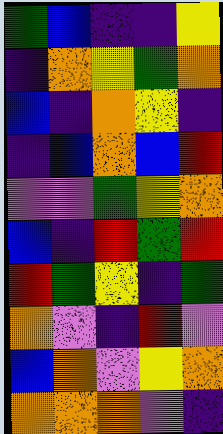[["green", "blue", "indigo", "indigo", "yellow"], ["indigo", "orange", "yellow", "green", "orange"], ["blue", "indigo", "orange", "yellow", "indigo"], ["indigo", "blue", "orange", "blue", "red"], ["violet", "violet", "green", "yellow", "orange"], ["blue", "indigo", "red", "green", "red"], ["red", "green", "yellow", "indigo", "green"], ["orange", "violet", "indigo", "red", "violet"], ["blue", "orange", "violet", "yellow", "orange"], ["orange", "orange", "orange", "violet", "indigo"]]